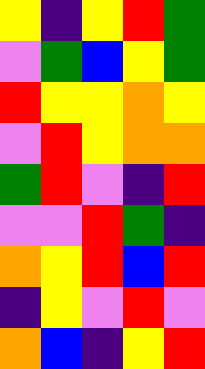[["yellow", "indigo", "yellow", "red", "green"], ["violet", "green", "blue", "yellow", "green"], ["red", "yellow", "yellow", "orange", "yellow"], ["violet", "red", "yellow", "orange", "orange"], ["green", "red", "violet", "indigo", "red"], ["violet", "violet", "red", "green", "indigo"], ["orange", "yellow", "red", "blue", "red"], ["indigo", "yellow", "violet", "red", "violet"], ["orange", "blue", "indigo", "yellow", "red"]]